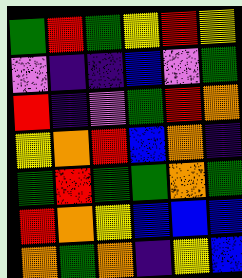[["green", "red", "green", "yellow", "red", "yellow"], ["violet", "indigo", "indigo", "blue", "violet", "green"], ["red", "indigo", "violet", "green", "red", "orange"], ["yellow", "orange", "red", "blue", "orange", "indigo"], ["green", "red", "green", "green", "orange", "green"], ["red", "orange", "yellow", "blue", "blue", "blue"], ["orange", "green", "orange", "indigo", "yellow", "blue"]]